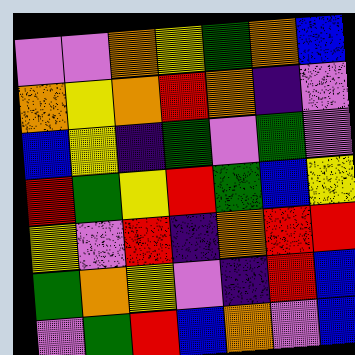[["violet", "violet", "orange", "yellow", "green", "orange", "blue"], ["orange", "yellow", "orange", "red", "orange", "indigo", "violet"], ["blue", "yellow", "indigo", "green", "violet", "green", "violet"], ["red", "green", "yellow", "red", "green", "blue", "yellow"], ["yellow", "violet", "red", "indigo", "orange", "red", "red"], ["green", "orange", "yellow", "violet", "indigo", "red", "blue"], ["violet", "green", "red", "blue", "orange", "violet", "blue"]]